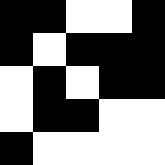[["black", "black", "white", "white", "black"], ["black", "white", "black", "black", "black"], ["white", "black", "white", "black", "black"], ["white", "black", "black", "white", "white"], ["black", "white", "white", "white", "white"]]